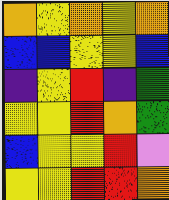[["orange", "yellow", "orange", "yellow", "orange"], ["blue", "blue", "yellow", "yellow", "blue"], ["indigo", "yellow", "red", "indigo", "green"], ["yellow", "yellow", "red", "orange", "green"], ["blue", "yellow", "yellow", "red", "violet"], ["yellow", "yellow", "red", "red", "orange"]]